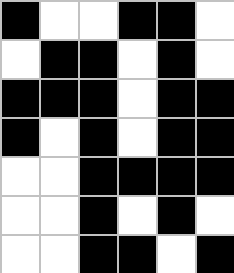[["black", "white", "white", "black", "black", "white"], ["white", "black", "black", "white", "black", "white"], ["black", "black", "black", "white", "black", "black"], ["black", "white", "black", "white", "black", "black"], ["white", "white", "black", "black", "black", "black"], ["white", "white", "black", "white", "black", "white"], ["white", "white", "black", "black", "white", "black"]]